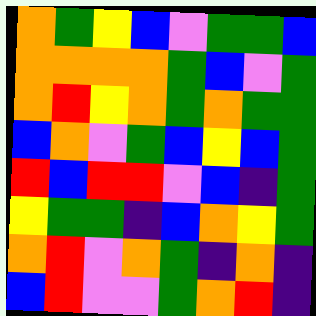[["orange", "green", "yellow", "blue", "violet", "green", "green", "blue"], ["orange", "orange", "orange", "orange", "green", "blue", "violet", "green"], ["orange", "red", "yellow", "orange", "green", "orange", "green", "green"], ["blue", "orange", "violet", "green", "blue", "yellow", "blue", "green"], ["red", "blue", "red", "red", "violet", "blue", "indigo", "green"], ["yellow", "green", "green", "indigo", "blue", "orange", "yellow", "green"], ["orange", "red", "violet", "orange", "green", "indigo", "orange", "indigo"], ["blue", "red", "violet", "violet", "green", "orange", "red", "indigo"]]